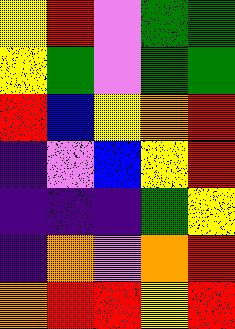[["yellow", "red", "violet", "green", "green"], ["yellow", "green", "violet", "green", "green"], ["red", "blue", "yellow", "orange", "red"], ["indigo", "violet", "blue", "yellow", "red"], ["indigo", "indigo", "indigo", "green", "yellow"], ["indigo", "orange", "violet", "orange", "red"], ["orange", "red", "red", "yellow", "red"]]